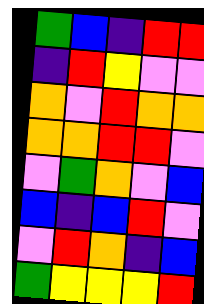[["green", "blue", "indigo", "red", "red"], ["indigo", "red", "yellow", "violet", "violet"], ["orange", "violet", "red", "orange", "orange"], ["orange", "orange", "red", "red", "violet"], ["violet", "green", "orange", "violet", "blue"], ["blue", "indigo", "blue", "red", "violet"], ["violet", "red", "orange", "indigo", "blue"], ["green", "yellow", "yellow", "yellow", "red"]]